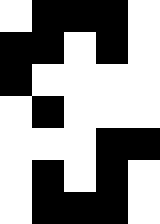[["white", "black", "black", "black", "white"], ["black", "black", "white", "black", "white"], ["black", "white", "white", "white", "white"], ["white", "black", "white", "white", "white"], ["white", "white", "white", "black", "black"], ["white", "black", "white", "black", "white"], ["white", "black", "black", "black", "white"]]